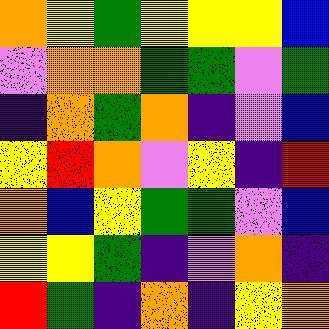[["orange", "yellow", "green", "yellow", "yellow", "yellow", "blue"], ["violet", "orange", "orange", "green", "green", "violet", "green"], ["indigo", "orange", "green", "orange", "indigo", "violet", "blue"], ["yellow", "red", "orange", "violet", "yellow", "indigo", "red"], ["orange", "blue", "yellow", "green", "green", "violet", "blue"], ["yellow", "yellow", "green", "indigo", "violet", "orange", "indigo"], ["red", "green", "indigo", "orange", "indigo", "yellow", "orange"]]